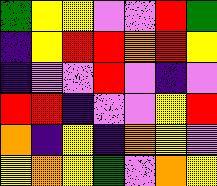[["green", "yellow", "yellow", "violet", "violet", "red", "green"], ["indigo", "yellow", "red", "red", "orange", "red", "yellow"], ["indigo", "violet", "violet", "red", "violet", "indigo", "violet"], ["red", "red", "indigo", "violet", "violet", "yellow", "red"], ["orange", "indigo", "yellow", "indigo", "orange", "yellow", "violet"], ["yellow", "orange", "yellow", "green", "violet", "orange", "yellow"]]